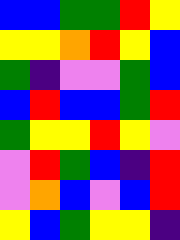[["blue", "blue", "green", "green", "red", "yellow"], ["yellow", "yellow", "orange", "red", "yellow", "blue"], ["green", "indigo", "violet", "violet", "green", "blue"], ["blue", "red", "blue", "blue", "green", "red"], ["green", "yellow", "yellow", "red", "yellow", "violet"], ["violet", "red", "green", "blue", "indigo", "red"], ["violet", "orange", "blue", "violet", "blue", "red"], ["yellow", "blue", "green", "yellow", "yellow", "indigo"]]